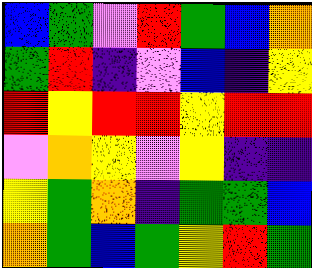[["blue", "green", "violet", "red", "green", "blue", "orange"], ["green", "red", "indigo", "violet", "blue", "indigo", "yellow"], ["red", "yellow", "red", "red", "yellow", "red", "red"], ["violet", "orange", "yellow", "violet", "yellow", "indigo", "indigo"], ["yellow", "green", "orange", "indigo", "green", "green", "blue"], ["orange", "green", "blue", "green", "yellow", "red", "green"]]